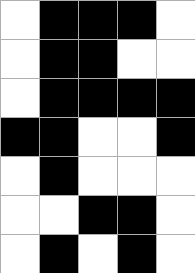[["white", "black", "black", "black", "white"], ["white", "black", "black", "white", "white"], ["white", "black", "black", "black", "black"], ["black", "black", "white", "white", "black"], ["white", "black", "white", "white", "white"], ["white", "white", "black", "black", "white"], ["white", "black", "white", "black", "white"]]